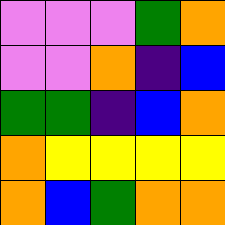[["violet", "violet", "violet", "green", "orange"], ["violet", "violet", "orange", "indigo", "blue"], ["green", "green", "indigo", "blue", "orange"], ["orange", "yellow", "yellow", "yellow", "yellow"], ["orange", "blue", "green", "orange", "orange"]]